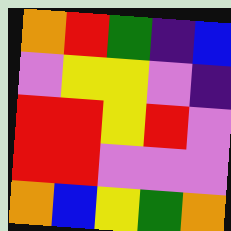[["orange", "red", "green", "indigo", "blue"], ["violet", "yellow", "yellow", "violet", "indigo"], ["red", "red", "yellow", "red", "violet"], ["red", "red", "violet", "violet", "violet"], ["orange", "blue", "yellow", "green", "orange"]]